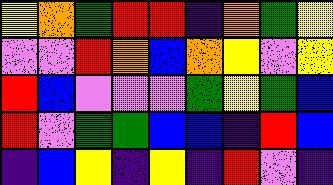[["yellow", "orange", "green", "red", "red", "indigo", "orange", "green", "yellow"], ["violet", "violet", "red", "orange", "blue", "orange", "yellow", "violet", "yellow"], ["red", "blue", "violet", "violet", "violet", "green", "yellow", "green", "blue"], ["red", "violet", "green", "green", "blue", "blue", "indigo", "red", "blue"], ["indigo", "blue", "yellow", "indigo", "yellow", "indigo", "red", "violet", "indigo"]]